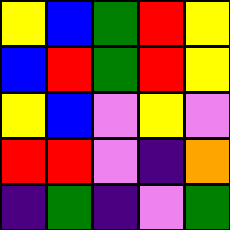[["yellow", "blue", "green", "red", "yellow"], ["blue", "red", "green", "red", "yellow"], ["yellow", "blue", "violet", "yellow", "violet"], ["red", "red", "violet", "indigo", "orange"], ["indigo", "green", "indigo", "violet", "green"]]